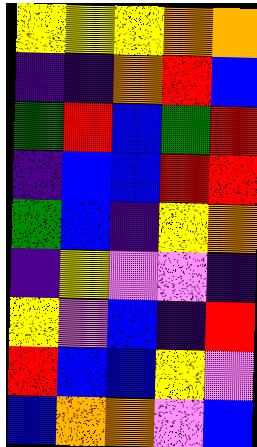[["yellow", "yellow", "yellow", "orange", "orange"], ["indigo", "indigo", "orange", "red", "blue"], ["green", "red", "blue", "green", "red"], ["indigo", "blue", "blue", "red", "red"], ["green", "blue", "indigo", "yellow", "orange"], ["indigo", "yellow", "violet", "violet", "indigo"], ["yellow", "violet", "blue", "indigo", "red"], ["red", "blue", "blue", "yellow", "violet"], ["blue", "orange", "orange", "violet", "blue"]]